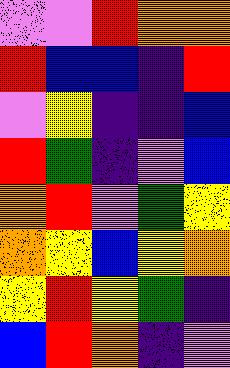[["violet", "violet", "red", "orange", "orange"], ["red", "blue", "blue", "indigo", "red"], ["violet", "yellow", "indigo", "indigo", "blue"], ["red", "green", "indigo", "violet", "blue"], ["orange", "red", "violet", "green", "yellow"], ["orange", "yellow", "blue", "yellow", "orange"], ["yellow", "red", "yellow", "green", "indigo"], ["blue", "red", "orange", "indigo", "violet"]]